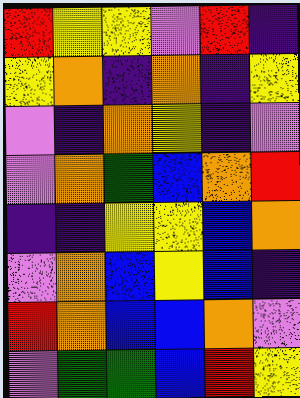[["red", "yellow", "yellow", "violet", "red", "indigo"], ["yellow", "orange", "indigo", "orange", "indigo", "yellow"], ["violet", "indigo", "orange", "yellow", "indigo", "violet"], ["violet", "orange", "green", "blue", "orange", "red"], ["indigo", "indigo", "yellow", "yellow", "blue", "orange"], ["violet", "orange", "blue", "yellow", "blue", "indigo"], ["red", "orange", "blue", "blue", "orange", "violet"], ["violet", "green", "green", "blue", "red", "yellow"]]